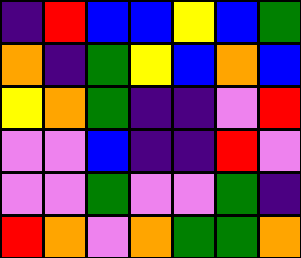[["indigo", "red", "blue", "blue", "yellow", "blue", "green"], ["orange", "indigo", "green", "yellow", "blue", "orange", "blue"], ["yellow", "orange", "green", "indigo", "indigo", "violet", "red"], ["violet", "violet", "blue", "indigo", "indigo", "red", "violet"], ["violet", "violet", "green", "violet", "violet", "green", "indigo"], ["red", "orange", "violet", "orange", "green", "green", "orange"]]